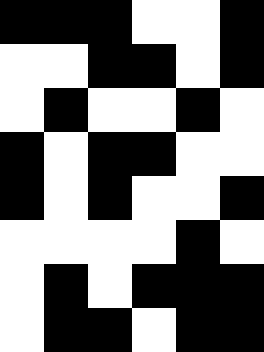[["black", "black", "black", "white", "white", "black"], ["white", "white", "black", "black", "white", "black"], ["white", "black", "white", "white", "black", "white"], ["black", "white", "black", "black", "white", "white"], ["black", "white", "black", "white", "white", "black"], ["white", "white", "white", "white", "black", "white"], ["white", "black", "white", "black", "black", "black"], ["white", "black", "black", "white", "black", "black"]]